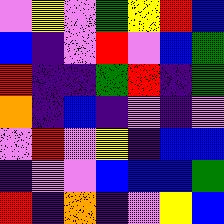[["violet", "yellow", "violet", "green", "yellow", "red", "blue"], ["blue", "indigo", "violet", "red", "violet", "blue", "green"], ["red", "indigo", "indigo", "green", "red", "indigo", "green"], ["orange", "indigo", "blue", "indigo", "violet", "indigo", "violet"], ["violet", "red", "violet", "yellow", "indigo", "blue", "blue"], ["indigo", "violet", "violet", "blue", "blue", "blue", "green"], ["red", "indigo", "orange", "indigo", "violet", "yellow", "blue"]]